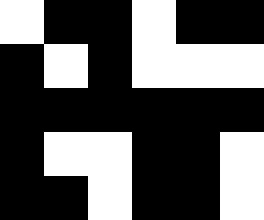[["white", "black", "black", "white", "black", "black"], ["black", "white", "black", "white", "white", "white"], ["black", "black", "black", "black", "black", "black"], ["black", "white", "white", "black", "black", "white"], ["black", "black", "white", "black", "black", "white"]]